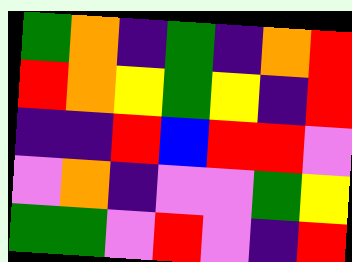[["green", "orange", "indigo", "green", "indigo", "orange", "red"], ["red", "orange", "yellow", "green", "yellow", "indigo", "red"], ["indigo", "indigo", "red", "blue", "red", "red", "violet"], ["violet", "orange", "indigo", "violet", "violet", "green", "yellow"], ["green", "green", "violet", "red", "violet", "indigo", "red"]]